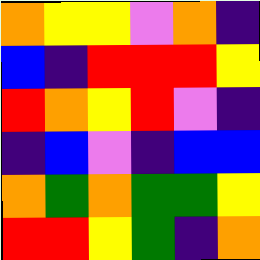[["orange", "yellow", "yellow", "violet", "orange", "indigo"], ["blue", "indigo", "red", "red", "red", "yellow"], ["red", "orange", "yellow", "red", "violet", "indigo"], ["indigo", "blue", "violet", "indigo", "blue", "blue"], ["orange", "green", "orange", "green", "green", "yellow"], ["red", "red", "yellow", "green", "indigo", "orange"]]